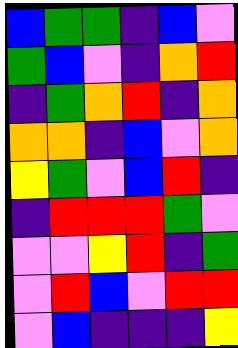[["blue", "green", "green", "indigo", "blue", "violet"], ["green", "blue", "violet", "indigo", "orange", "red"], ["indigo", "green", "orange", "red", "indigo", "orange"], ["orange", "orange", "indigo", "blue", "violet", "orange"], ["yellow", "green", "violet", "blue", "red", "indigo"], ["indigo", "red", "red", "red", "green", "violet"], ["violet", "violet", "yellow", "red", "indigo", "green"], ["violet", "red", "blue", "violet", "red", "red"], ["violet", "blue", "indigo", "indigo", "indigo", "yellow"]]